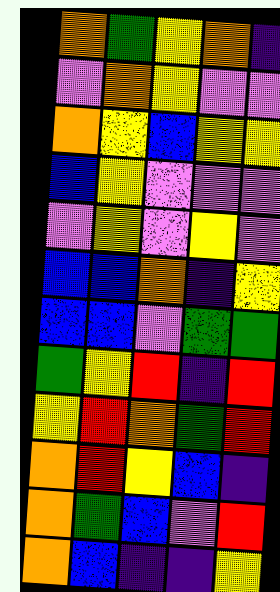[["orange", "green", "yellow", "orange", "indigo"], ["violet", "orange", "yellow", "violet", "violet"], ["orange", "yellow", "blue", "yellow", "yellow"], ["blue", "yellow", "violet", "violet", "violet"], ["violet", "yellow", "violet", "yellow", "violet"], ["blue", "blue", "orange", "indigo", "yellow"], ["blue", "blue", "violet", "green", "green"], ["green", "yellow", "red", "indigo", "red"], ["yellow", "red", "orange", "green", "red"], ["orange", "red", "yellow", "blue", "indigo"], ["orange", "green", "blue", "violet", "red"], ["orange", "blue", "indigo", "indigo", "yellow"]]